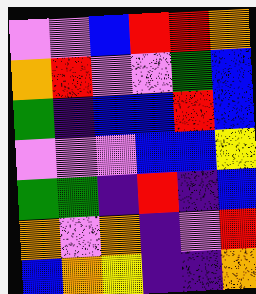[["violet", "violet", "blue", "red", "red", "orange"], ["orange", "red", "violet", "violet", "green", "blue"], ["green", "indigo", "blue", "blue", "red", "blue"], ["violet", "violet", "violet", "blue", "blue", "yellow"], ["green", "green", "indigo", "red", "indigo", "blue"], ["orange", "violet", "orange", "indigo", "violet", "red"], ["blue", "orange", "yellow", "indigo", "indigo", "orange"]]